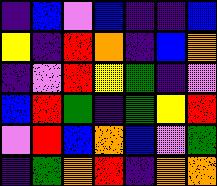[["indigo", "blue", "violet", "blue", "indigo", "indigo", "blue"], ["yellow", "indigo", "red", "orange", "indigo", "blue", "orange"], ["indigo", "violet", "red", "yellow", "green", "indigo", "violet"], ["blue", "red", "green", "indigo", "green", "yellow", "red"], ["violet", "red", "blue", "orange", "blue", "violet", "green"], ["indigo", "green", "orange", "red", "indigo", "orange", "orange"]]